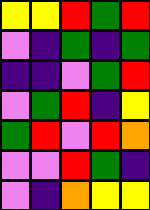[["yellow", "yellow", "red", "green", "red"], ["violet", "indigo", "green", "indigo", "green"], ["indigo", "indigo", "violet", "green", "red"], ["violet", "green", "red", "indigo", "yellow"], ["green", "red", "violet", "red", "orange"], ["violet", "violet", "red", "green", "indigo"], ["violet", "indigo", "orange", "yellow", "yellow"]]